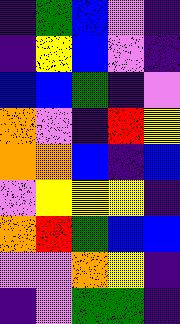[["indigo", "green", "blue", "violet", "indigo"], ["indigo", "yellow", "blue", "violet", "indigo"], ["blue", "blue", "green", "indigo", "violet"], ["orange", "violet", "indigo", "red", "yellow"], ["orange", "orange", "blue", "indigo", "blue"], ["violet", "yellow", "yellow", "yellow", "indigo"], ["orange", "red", "green", "blue", "blue"], ["violet", "violet", "orange", "yellow", "indigo"], ["indigo", "violet", "green", "green", "indigo"]]